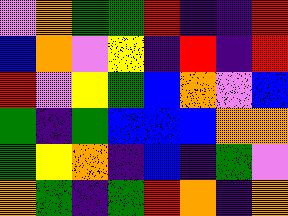[["violet", "orange", "green", "green", "red", "indigo", "indigo", "red"], ["blue", "orange", "violet", "yellow", "indigo", "red", "indigo", "red"], ["red", "violet", "yellow", "green", "blue", "orange", "violet", "blue"], ["green", "indigo", "green", "blue", "blue", "blue", "orange", "orange"], ["green", "yellow", "orange", "indigo", "blue", "indigo", "green", "violet"], ["orange", "green", "indigo", "green", "red", "orange", "indigo", "orange"]]